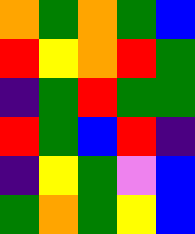[["orange", "green", "orange", "green", "blue"], ["red", "yellow", "orange", "red", "green"], ["indigo", "green", "red", "green", "green"], ["red", "green", "blue", "red", "indigo"], ["indigo", "yellow", "green", "violet", "blue"], ["green", "orange", "green", "yellow", "blue"]]